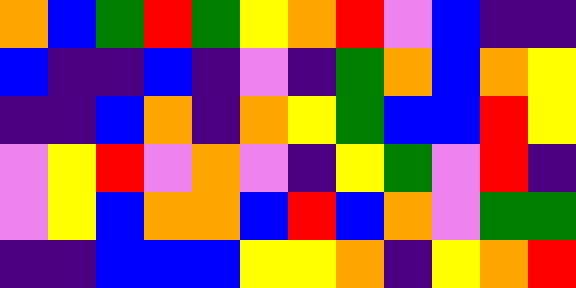[["orange", "blue", "green", "red", "green", "yellow", "orange", "red", "violet", "blue", "indigo", "indigo"], ["blue", "indigo", "indigo", "blue", "indigo", "violet", "indigo", "green", "orange", "blue", "orange", "yellow"], ["indigo", "indigo", "blue", "orange", "indigo", "orange", "yellow", "green", "blue", "blue", "red", "yellow"], ["violet", "yellow", "red", "violet", "orange", "violet", "indigo", "yellow", "green", "violet", "red", "indigo"], ["violet", "yellow", "blue", "orange", "orange", "blue", "red", "blue", "orange", "violet", "green", "green"], ["indigo", "indigo", "blue", "blue", "blue", "yellow", "yellow", "orange", "indigo", "yellow", "orange", "red"]]